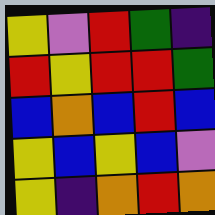[["yellow", "violet", "red", "green", "indigo"], ["red", "yellow", "red", "red", "green"], ["blue", "orange", "blue", "red", "blue"], ["yellow", "blue", "yellow", "blue", "violet"], ["yellow", "indigo", "orange", "red", "orange"]]